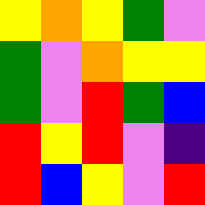[["yellow", "orange", "yellow", "green", "violet"], ["green", "violet", "orange", "yellow", "yellow"], ["green", "violet", "red", "green", "blue"], ["red", "yellow", "red", "violet", "indigo"], ["red", "blue", "yellow", "violet", "red"]]